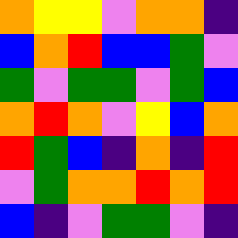[["orange", "yellow", "yellow", "violet", "orange", "orange", "indigo"], ["blue", "orange", "red", "blue", "blue", "green", "violet"], ["green", "violet", "green", "green", "violet", "green", "blue"], ["orange", "red", "orange", "violet", "yellow", "blue", "orange"], ["red", "green", "blue", "indigo", "orange", "indigo", "red"], ["violet", "green", "orange", "orange", "red", "orange", "red"], ["blue", "indigo", "violet", "green", "green", "violet", "indigo"]]